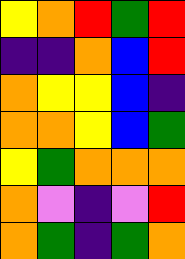[["yellow", "orange", "red", "green", "red"], ["indigo", "indigo", "orange", "blue", "red"], ["orange", "yellow", "yellow", "blue", "indigo"], ["orange", "orange", "yellow", "blue", "green"], ["yellow", "green", "orange", "orange", "orange"], ["orange", "violet", "indigo", "violet", "red"], ["orange", "green", "indigo", "green", "orange"]]